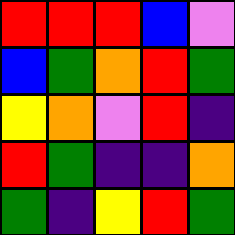[["red", "red", "red", "blue", "violet"], ["blue", "green", "orange", "red", "green"], ["yellow", "orange", "violet", "red", "indigo"], ["red", "green", "indigo", "indigo", "orange"], ["green", "indigo", "yellow", "red", "green"]]